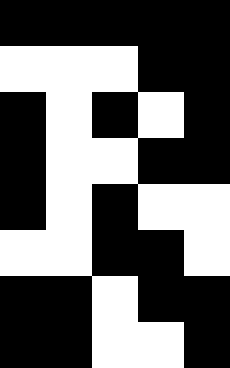[["black", "black", "black", "black", "black"], ["white", "white", "white", "black", "black"], ["black", "white", "black", "white", "black"], ["black", "white", "white", "black", "black"], ["black", "white", "black", "white", "white"], ["white", "white", "black", "black", "white"], ["black", "black", "white", "black", "black"], ["black", "black", "white", "white", "black"]]